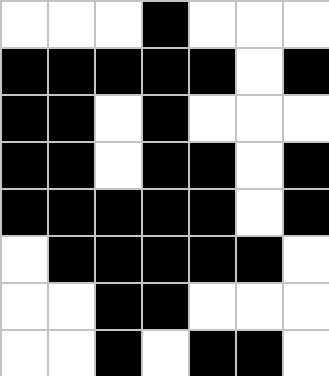[["white", "white", "white", "black", "white", "white", "white"], ["black", "black", "black", "black", "black", "white", "black"], ["black", "black", "white", "black", "white", "white", "white"], ["black", "black", "white", "black", "black", "white", "black"], ["black", "black", "black", "black", "black", "white", "black"], ["white", "black", "black", "black", "black", "black", "white"], ["white", "white", "black", "black", "white", "white", "white"], ["white", "white", "black", "white", "black", "black", "white"]]